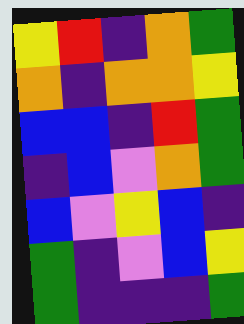[["yellow", "red", "indigo", "orange", "green"], ["orange", "indigo", "orange", "orange", "yellow"], ["blue", "blue", "indigo", "red", "green"], ["indigo", "blue", "violet", "orange", "green"], ["blue", "violet", "yellow", "blue", "indigo"], ["green", "indigo", "violet", "blue", "yellow"], ["green", "indigo", "indigo", "indigo", "green"]]